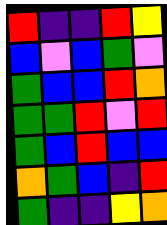[["red", "indigo", "indigo", "red", "yellow"], ["blue", "violet", "blue", "green", "violet"], ["green", "blue", "blue", "red", "orange"], ["green", "green", "red", "violet", "red"], ["green", "blue", "red", "blue", "blue"], ["orange", "green", "blue", "indigo", "red"], ["green", "indigo", "indigo", "yellow", "orange"]]